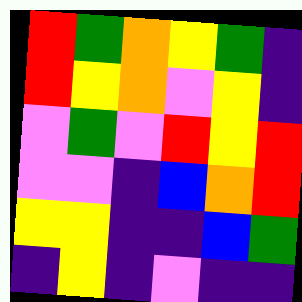[["red", "green", "orange", "yellow", "green", "indigo"], ["red", "yellow", "orange", "violet", "yellow", "indigo"], ["violet", "green", "violet", "red", "yellow", "red"], ["violet", "violet", "indigo", "blue", "orange", "red"], ["yellow", "yellow", "indigo", "indigo", "blue", "green"], ["indigo", "yellow", "indigo", "violet", "indigo", "indigo"]]